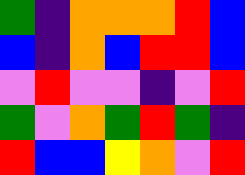[["green", "indigo", "orange", "orange", "orange", "red", "blue"], ["blue", "indigo", "orange", "blue", "red", "red", "blue"], ["violet", "red", "violet", "violet", "indigo", "violet", "red"], ["green", "violet", "orange", "green", "red", "green", "indigo"], ["red", "blue", "blue", "yellow", "orange", "violet", "red"]]